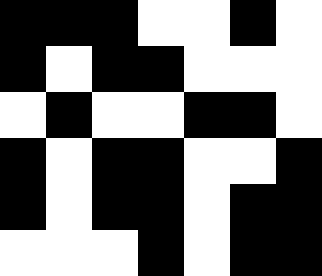[["black", "black", "black", "white", "white", "black", "white"], ["black", "white", "black", "black", "white", "white", "white"], ["white", "black", "white", "white", "black", "black", "white"], ["black", "white", "black", "black", "white", "white", "black"], ["black", "white", "black", "black", "white", "black", "black"], ["white", "white", "white", "black", "white", "black", "black"]]